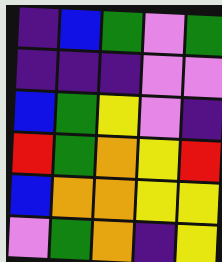[["indigo", "blue", "green", "violet", "green"], ["indigo", "indigo", "indigo", "violet", "violet"], ["blue", "green", "yellow", "violet", "indigo"], ["red", "green", "orange", "yellow", "red"], ["blue", "orange", "orange", "yellow", "yellow"], ["violet", "green", "orange", "indigo", "yellow"]]